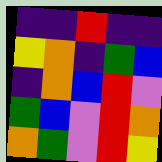[["indigo", "indigo", "red", "indigo", "indigo"], ["yellow", "orange", "indigo", "green", "blue"], ["indigo", "orange", "blue", "red", "violet"], ["green", "blue", "violet", "red", "orange"], ["orange", "green", "violet", "red", "yellow"]]